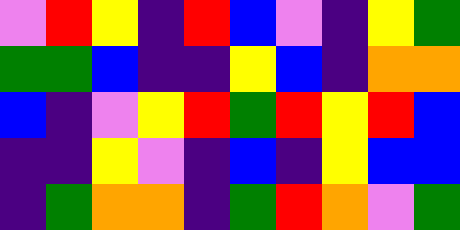[["violet", "red", "yellow", "indigo", "red", "blue", "violet", "indigo", "yellow", "green"], ["green", "green", "blue", "indigo", "indigo", "yellow", "blue", "indigo", "orange", "orange"], ["blue", "indigo", "violet", "yellow", "red", "green", "red", "yellow", "red", "blue"], ["indigo", "indigo", "yellow", "violet", "indigo", "blue", "indigo", "yellow", "blue", "blue"], ["indigo", "green", "orange", "orange", "indigo", "green", "red", "orange", "violet", "green"]]